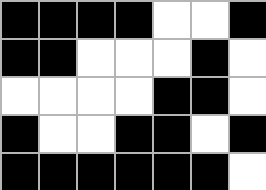[["black", "black", "black", "black", "white", "white", "black"], ["black", "black", "white", "white", "white", "black", "white"], ["white", "white", "white", "white", "black", "black", "white"], ["black", "white", "white", "black", "black", "white", "black"], ["black", "black", "black", "black", "black", "black", "white"]]